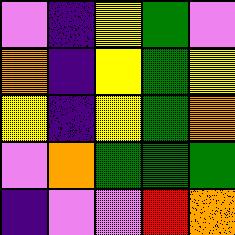[["violet", "indigo", "yellow", "green", "violet"], ["orange", "indigo", "yellow", "green", "yellow"], ["yellow", "indigo", "yellow", "green", "orange"], ["violet", "orange", "green", "green", "green"], ["indigo", "violet", "violet", "red", "orange"]]